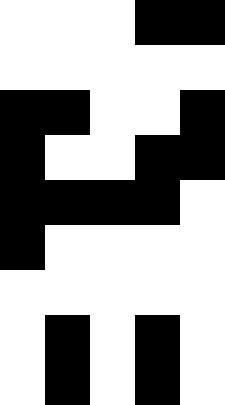[["white", "white", "white", "black", "black"], ["white", "white", "white", "white", "white"], ["black", "black", "white", "white", "black"], ["black", "white", "white", "black", "black"], ["black", "black", "black", "black", "white"], ["black", "white", "white", "white", "white"], ["white", "white", "white", "white", "white"], ["white", "black", "white", "black", "white"], ["white", "black", "white", "black", "white"]]